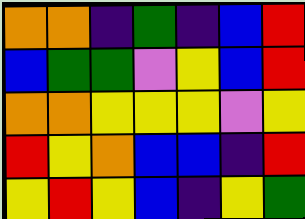[["orange", "orange", "indigo", "green", "indigo", "blue", "red"], ["blue", "green", "green", "violet", "yellow", "blue", "red"], ["orange", "orange", "yellow", "yellow", "yellow", "violet", "yellow"], ["red", "yellow", "orange", "blue", "blue", "indigo", "red"], ["yellow", "red", "yellow", "blue", "indigo", "yellow", "green"]]